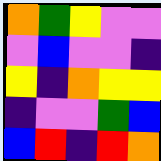[["orange", "green", "yellow", "violet", "violet"], ["violet", "blue", "violet", "violet", "indigo"], ["yellow", "indigo", "orange", "yellow", "yellow"], ["indigo", "violet", "violet", "green", "blue"], ["blue", "red", "indigo", "red", "orange"]]